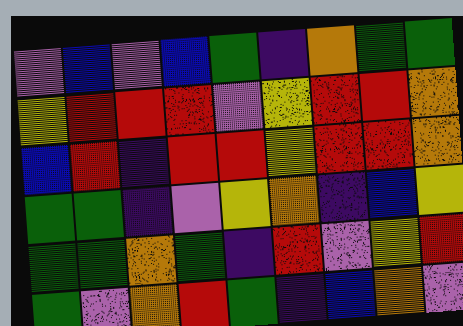[["violet", "blue", "violet", "blue", "green", "indigo", "orange", "green", "green"], ["yellow", "red", "red", "red", "violet", "yellow", "red", "red", "orange"], ["blue", "red", "indigo", "red", "red", "yellow", "red", "red", "orange"], ["green", "green", "indigo", "violet", "yellow", "orange", "indigo", "blue", "yellow"], ["green", "green", "orange", "green", "indigo", "red", "violet", "yellow", "red"], ["green", "violet", "orange", "red", "green", "indigo", "blue", "orange", "violet"]]